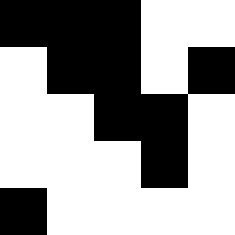[["black", "black", "black", "white", "white"], ["white", "black", "black", "white", "black"], ["white", "white", "black", "black", "white"], ["white", "white", "white", "black", "white"], ["black", "white", "white", "white", "white"]]